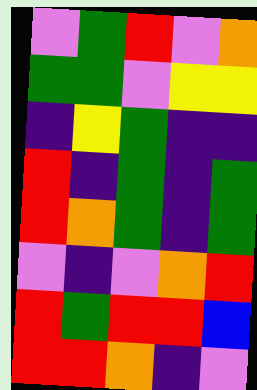[["violet", "green", "red", "violet", "orange"], ["green", "green", "violet", "yellow", "yellow"], ["indigo", "yellow", "green", "indigo", "indigo"], ["red", "indigo", "green", "indigo", "green"], ["red", "orange", "green", "indigo", "green"], ["violet", "indigo", "violet", "orange", "red"], ["red", "green", "red", "red", "blue"], ["red", "red", "orange", "indigo", "violet"]]